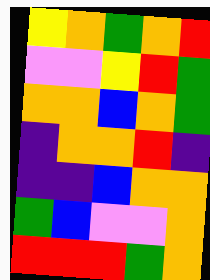[["yellow", "orange", "green", "orange", "red"], ["violet", "violet", "yellow", "red", "green"], ["orange", "orange", "blue", "orange", "green"], ["indigo", "orange", "orange", "red", "indigo"], ["indigo", "indigo", "blue", "orange", "orange"], ["green", "blue", "violet", "violet", "orange"], ["red", "red", "red", "green", "orange"]]